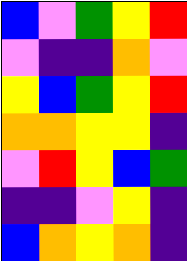[["blue", "violet", "green", "yellow", "red"], ["violet", "indigo", "indigo", "orange", "violet"], ["yellow", "blue", "green", "yellow", "red"], ["orange", "orange", "yellow", "yellow", "indigo"], ["violet", "red", "yellow", "blue", "green"], ["indigo", "indigo", "violet", "yellow", "indigo"], ["blue", "orange", "yellow", "orange", "indigo"]]